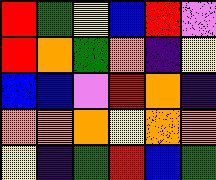[["red", "green", "yellow", "blue", "red", "violet"], ["red", "orange", "green", "orange", "indigo", "yellow"], ["blue", "blue", "violet", "red", "orange", "indigo"], ["orange", "orange", "orange", "yellow", "orange", "orange"], ["yellow", "indigo", "green", "red", "blue", "green"]]